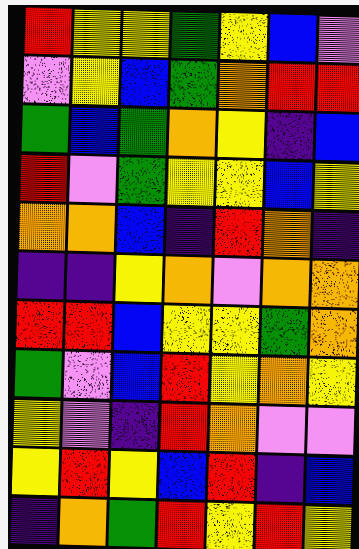[["red", "yellow", "yellow", "green", "yellow", "blue", "violet"], ["violet", "yellow", "blue", "green", "orange", "red", "red"], ["green", "blue", "green", "orange", "yellow", "indigo", "blue"], ["red", "violet", "green", "yellow", "yellow", "blue", "yellow"], ["orange", "orange", "blue", "indigo", "red", "orange", "indigo"], ["indigo", "indigo", "yellow", "orange", "violet", "orange", "orange"], ["red", "red", "blue", "yellow", "yellow", "green", "orange"], ["green", "violet", "blue", "red", "yellow", "orange", "yellow"], ["yellow", "violet", "indigo", "red", "orange", "violet", "violet"], ["yellow", "red", "yellow", "blue", "red", "indigo", "blue"], ["indigo", "orange", "green", "red", "yellow", "red", "yellow"]]